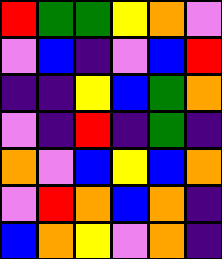[["red", "green", "green", "yellow", "orange", "violet"], ["violet", "blue", "indigo", "violet", "blue", "red"], ["indigo", "indigo", "yellow", "blue", "green", "orange"], ["violet", "indigo", "red", "indigo", "green", "indigo"], ["orange", "violet", "blue", "yellow", "blue", "orange"], ["violet", "red", "orange", "blue", "orange", "indigo"], ["blue", "orange", "yellow", "violet", "orange", "indigo"]]